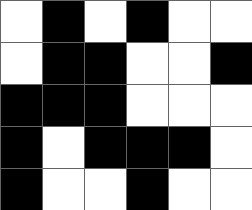[["white", "black", "white", "black", "white", "white"], ["white", "black", "black", "white", "white", "black"], ["black", "black", "black", "white", "white", "white"], ["black", "white", "black", "black", "black", "white"], ["black", "white", "white", "black", "white", "white"]]